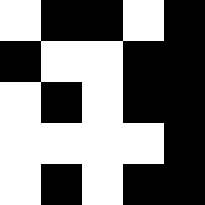[["white", "black", "black", "white", "black"], ["black", "white", "white", "black", "black"], ["white", "black", "white", "black", "black"], ["white", "white", "white", "white", "black"], ["white", "black", "white", "black", "black"]]